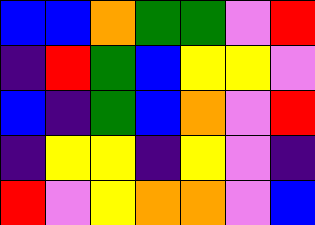[["blue", "blue", "orange", "green", "green", "violet", "red"], ["indigo", "red", "green", "blue", "yellow", "yellow", "violet"], ["blue", "indigo", "green", "blue", "orange", "violet", "red"], ["indigo", "yellow", "yellow", "indigo", "yellow", "violet", "indigo"], ["red", "violet", "yellow", "orange", "orange", "violet", "blue"]]